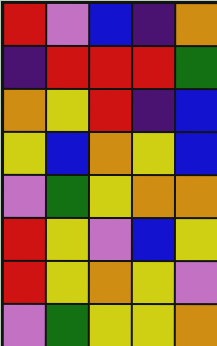[["red", "violet", "blue", "indigo", "orange"], ["indigo", "red", "red", "red", "green"], ["orange", "yellow", "red", "indigo", "blue"], ["yellow", "blue", "orange", "yellow", "blue"], ["violet", "green", "yellow", "orange", "orange"], ["red", "yellow", "violet", "blue", "yellow"], ["red", "yellow", "orange", "yellow", "violet"], ["violet", "green", "yellow", "yellow", "orange"]]